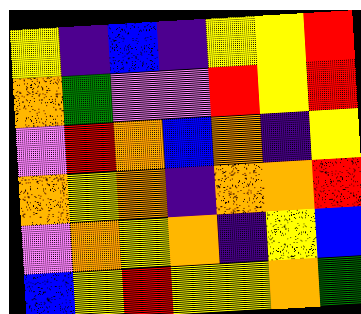[["yellow", "indigo", "blue", "indigo", "yellow", "yellow", "red"], ["orange", "green", "violet", "violet", "red", "yellow", "red"], ["violet", "red", "orange", "blue", "orange", "indigo", "yellow"], ["orange", "yellow", "orange", "indigo", "orange", "orange", "red"], ["violet", "orange", "yellow", "orange", "indigo", "yellow", "blue"], ["blue", "yellow", "red", "yellow", "yellow", "orange", "green"]]